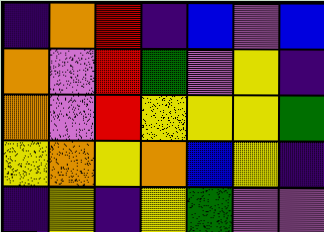[["indigo", "orange", "red", "indigo", "blue", "violet", "blue"], ["orange", "violet", "red", "green", "violet", "yellow", "indigo"], ["orange", "violet", "red", "yellow", "yellow", "yellow", "green"], ["yellow", "orange", "yellow", "orange", "blue", "yellow", "indigo"], ["indigo", "yellow", "indigo", "yellow", "green", "violet", "violet"]]